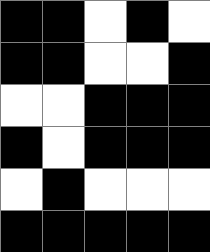[["black", "black", "white", "black", "white"], ["black", "black", "white", "white", "black"], ["white", "white", "black", "black", "black"], ["black", "white", "black", "black", "black"], ["white", "black", "white", "white", "white"], ["black", "black", "black", "black", "black"]]